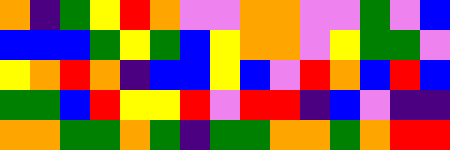[["orange", "indigo", "green", "yellow", "red", "orange", "violet", "violet", "orange", "orange", "violet", "violet", "green", "violet", "blue"], ["blue", "blue", "blue", "green", "yellow", "green", "blue", "yellow", "orange", "orange", "violet", "yellow", "green", "green", "violet"], ["yellow", "orange", "red", "orange", "indigo", "blue", "blue", "yellow", "blue", "violet", "red", "orange", "blue", "red", "blue"], ["green", "green", "blue", "red", "yellow", "yellow", "red", "violet", "red", "red", "indigo", "blue", "violet", "indigo", "indigo"], ["orange", "orange", "green", "green", "orange", "green", "indigo", "green", "green", "orange", "orange", "green", "orange", "red", "red"]]